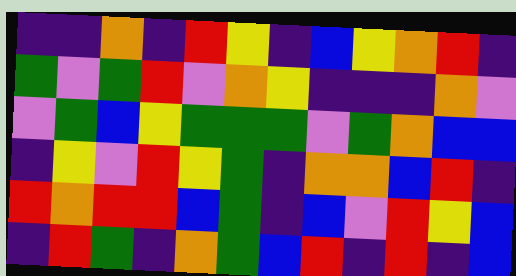[["indigo", "indigo", "orange", "indigo", "red", "yellow", "indigo", "blue", "yellow", "orange", "red", "indigo"], ["green", "violet", "green", "red", "violet", "orange", "yellow", "indigo", "indigo", "indigo", "orange", "violet"], ["violet", "green", "blue", "yellow", "green", "green", "green", "violet", "green", "orange", "blue", "blue"], ["indigo", "yellow", "violet", "red", "yellow", "green", "indigo", "orange", "orange", "blue", "red", "indigo"], ["red", "orange", "red", "red", "blue", "green", "indigo", "blue", "violet", "red", "yellow", "blue"], ["indigo", "red", "green", "indigo", "orange", "green", "blue", "red", "indigo", "red", "indigo", "blue"]]